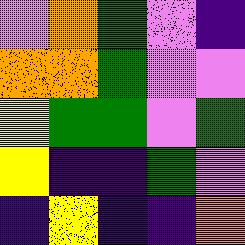[["violet", "orange", "green", "violet", "indigo"], ["orange", "orange", "green", "violet", "violet"], ["yellow", "green", "green", "violet", "green"], ["yellow", "indigo", "indigo", "green", "violet"], ["indigo", "yellow", "indigo", "indigo", "orange"]]